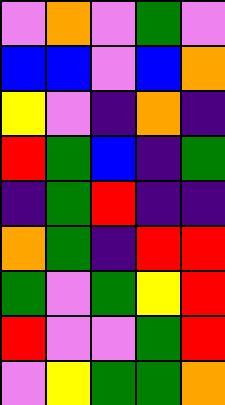[["violet", "orange", "violet", "green", "violet"], ["blue", "blue", "violet", "blue", "orange"], ["yellow", "violet", "indigo", "orange", "indigo"], ["red", "green", "blue", "indigo", "green"], ["indigo", "green", "red", "indigo", "indigo"], ["orange", "green", "indigo", "red", "red"], ["green", "violet", "green", "yellow", "red"], ["red", "violet", "violet", "green", "red"], ["violet", "yellow", "green", "green", "orange"]]